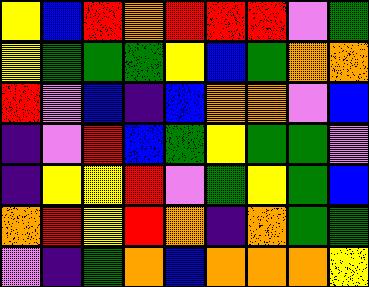[["yellow", "blue", "red", "orange", "red", "red", "red", "violet", "green"], ["yellow", "green", "green", "green", "yellow", "blue", "green", "orange", "orange"], ["red", "violet", "blue", "indigo", "blue", "orange", "orange", "violet", "blue"], ["indigo", "violet", "red", "blue", "green", "yellow", "green", "green", "violet"], ["indigo", "yellow", "yellow", "red", "violet", "green", "yellow", "green", "blue"], ["orange", "red", "yellow", "red", "orange", "indigo", "orange", "green", "green"], ["violet", "indigo", "green", "orange", "blue", "orange", "orange", "orange", "yellow"]]